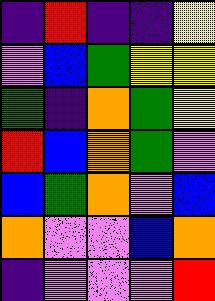[["indigo", "red", "indigo", "indigo", "yellow"], ["violet", "blue", "green", "yellow", "yellow"], ["green", "indigo", "orange", "green", "yellow"], ["red", "blue", "orange", "green", "violet"], ["blue", "green", "orange", "violet", "blue"], ["orange", "violet", "violet", "blue", "orange"], ["indigo", "violet", "violet", "violet", "red"]]